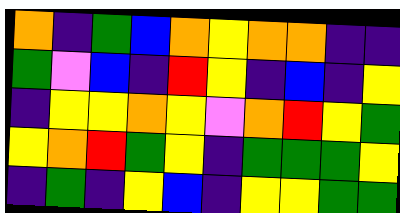[["orange", "indigo", "green", "blue", "orange", "yellow", "orange", "orange", "indigo", "indigo"], ["green", "violet", "blue", "indigo", "red", "yellow", "indigo", "blue", "indigo", "yellow"], ["indigo", "yellow", "yellow", "orange", "yellow", "violet", "orange", "red", "yellow", "green"], ["yellow", "orange", "red", "green", "yellow", "indigo", "green", "green", "green", "yellow"], ["indigo", "green", "indigo", "yellow", "blue", "indigo", "yellow", "yellow", "green", "green"]]